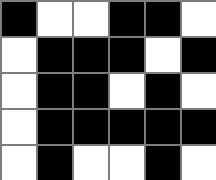[["black", "white", "white", "black", "black", "white"], ["white", "black", "black", "black", "white", "black"], ["white", "black", "black", "white", "black", "white"], ["white", "black", "black", "black", "black", "black"], ["white", "black", "white", "white", "black", "white"]]